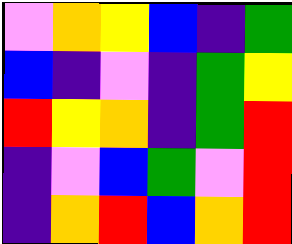[["violet", "orange", "yellow", "blue", "indigo", "green"], ["blue", "indigo", "violet", "indigo", "green", "yellow"], ["red", "yellow", "orange", "indigo", "green", "red"], ["indigo", "violet", "blue", "green", "violet", "red"], ["indigo", "orange", "red", "blue", "orange", "red"]]